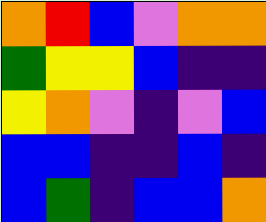[["orange", "red", "blue", "violet", "orange", "orange"], ["green", "yellow", "yellow", "blue", "indigo", "indigo"], ["yellow", "orange", "violet", "indigo", "violet", "blue"], ["blue", "blue", "indigo", "indigo", "blue", "indigo"], ["blue", "green", "indigo", "blue", "blue", "orange"]]